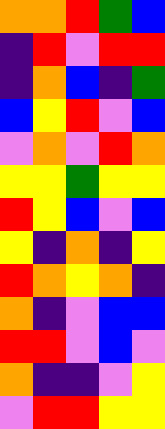[["orange", "orange", "red", "green", "blue"], ["indigo", "red", "violet", "red", "red"], ["indigo", "orange", "blue", "indigo", "green"], ["blue", "yellow", "red", "violet", "blue"], ["violet", "orange", "violet", "red", "orange"], ["yellow", "yellow", "green", "yellow", "yellow"], ["red", "yellow", "blue", "violet", "blue"], ["yellow", "indigo", "orange", "indigo", "yellow"], ["red", "orange", "yellow", "orange", "indigo"], ["orange", "indigo", "violet", "blue", "blue"], ["red", "red", "violet", "blue", "violet"], ["orange", "indigo", "indigo", "violet", "yellow"], ["violet", "red", "red", "yellow", "yellow"]]